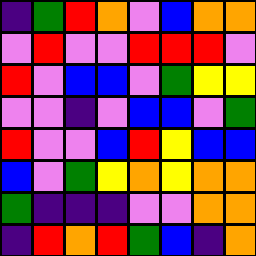[["indigo", "green", "red", "orange", "violet", "blue", "orange", "orange"], ["violet", "red", "violet", "violet", "red", "red", "red", "violet"], ["red", "violet", "blue", "blue", "violet", "green", "yellow", "yellow"], ["violet", "violet", "indigo", "violet", "blue", "blue", "violet", "green"], ["red", "violet", "violet", "blue", "red", "yellow", "blue", "blue"], ["blue", "violet", "green", "yellow", "orange", "yellow", "orange", "orange"], ["green", "indigo", "indigo", "indigo", "violet", "violet", "orange", "orange"], ["indigo", "red", "orange", "red", "green", "blue", "indigo", "orange"]]